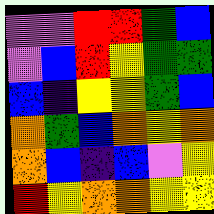[["violet", "violet", "red", "red", "green", "blue"], ["violet", "blue", "red", "yellow", "green", "green"], ["blue", "indigo", "yellow", "yellow", "green", "blue"], ["orange", "green", "blue", "orange", "yellow", "orange"], ["orange", "blue", "indigo", "blue", "violet", "yellow"], ["red", "yellow", "orange", "orange", "yellow", "yellow"]]